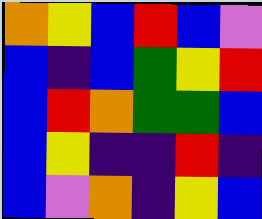[["orange", "yellow", "blue", "red", "blue", "violet"], ["blue", "indigo", "blue", "green", "yellow", "red"], ["blue", "red", "orange", "green", "green", "blue"], ["blue", "yellow", "indigo", "indigo", "red", "indigo"], ["blue", "violet", "orange", "indigo", "yellow", "blue"]]